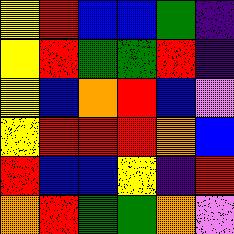[["yellow", "red", "blue", "blue", "green", "indigo"], ["yellow", "red", "green", "green", "red", "indigo"], ["yellow", "blue", "orange", "red", "blue", "violet"], ["yellow", "red", "red", "red", "orange", "blue"], ["red", "blue", "blue", "yellow", "indigo", "red"], ["orange", "red", "green", "green", "orange", "violet"]]